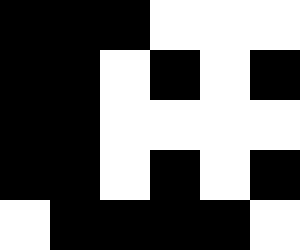[["black", "black", "black", "white", "white", "white"], ["black", "black", "white", "black", "white", "black"], ["black", "black", "white", "white", "white", "white"], ["black", "black", "white", "black", "white", "black"], ["white", "black", "black", "black", "black", "white"]]